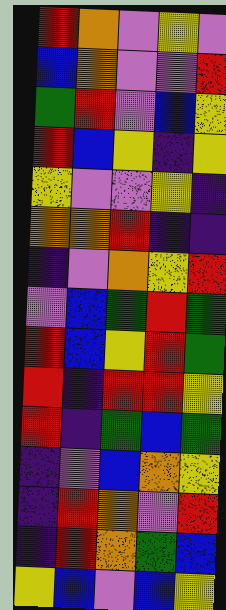[["red", "orange", "violet", "yellow", "violet"], ["blue", "orange", "violet", "violet", "red"], ["green", "red", "violet", "blue", "yellow"], ["red", "blue", "yellow", "indigo", "yellow"], ["yellow", "violet", "violet", "yellow", "indigo"], ["orange", "orange", "red", "indigo", "indigo"], ["indigo", "violet", "orange", "yellow", "red"], ["violet", "blue", "green", "red", "green"], ["red", "blue", "yellow", "red", "green"], ["red", "indigo", "red", "red", "yellow"], ["red", "indigo", "green", "blue", "green"], ["indigo", "violet", "blue", "orange", "yellow"], ["indigo", "red", "orange", "violet", "red"], ["indigo", "red", "orange", "green", "blue"], ["yellow", "blue", "violet", "blue", "yellow"]]